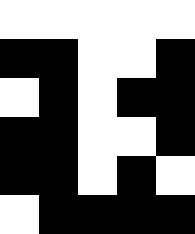[["white", "white", "white", "white", "white"], ["black", "black", "white", "white", "black"], ["white", "black", "white", "black", "black"], ["black", "black", "white", "white", "black"], ["black", "black", "white", "black", "white"], ["white", "black", "black", "black", "black"]]